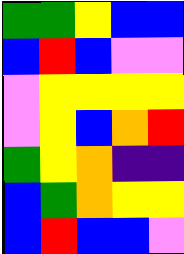[["green", "green", "yellow", "blue", "blue"], ["blue", "red", "blue", "violet", "violet"], ["violet", "yellow", "yellow", "yellow", "yellow"], ["violet", "yellow", "blue", "orange", "red"], ["green", "yellow", "orange", "indigo", "indigo"], ["blue", "green", "orange", "yellow", "yellow"], ["blue", "red", "blue", "blue", "violet"]]